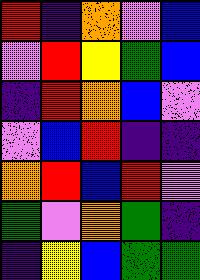[["red", "indigo", "orange", "violet", "blue"], ["violet", "red", "yellow", "green", "blue"], ["indigo", "red", "orange", "blue", "violet"], ["violet", "blue", "red", "indigo", "indigo"], ["orange", "red", "blue", "red", "violet"], ["green", "violet", "orange", "green", "indigo"], ["indigo", "yellow", "blue", "green", "green"]]